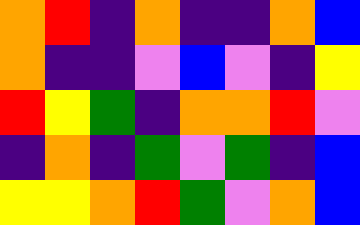[["orange", "red", "indigo", "orange", "indigo", "indigo", "orange", "blue"], ["orange", "indigo", "indigo", "violet", "blue", "violet", "indigo", "yellow"], ["red", "yellow", "green", "indigo", "orange", "orange", "red", "violet"], ["indigo", "orange", "indigo", "green", "violet", "green", "indigo", "blue"], ["yellow", "yellow", "orange", "red", "green", "violet", "orange", "blue"]]